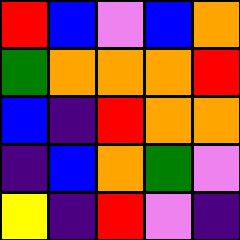[["red", "blue", "violet", "blue", "orange"], ["green", "orange", "orange", "orange", "red"], ["blue", "indigo", "red", "orange", "orange"], ["indigo", "blue", "orange", "green", "violet"], ["yellow", "indigo", "red", "violet", "indigo"]]